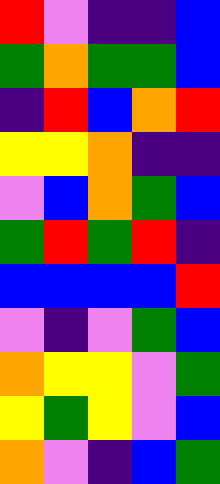[["red", "violet", "indigo", "indigo", "blue"], ["green", "orange", "green", "green", "blue"], ["indigo", "red", "blue", "orange", "red"], ["yellow", "yellow", "orange", "indigo", "indigo"], ["violet", "blue", "orange", "green", "blue"], ["green", "red", "green", "red", "indigo"], ["blue", "blue", "blue", "blue", "red"], ["violet", "indigo", "violet", "green", "blue"], ["orange", "yellow", "yellow", "violet", "green"], ["yellow", "green", "yellow", "violet", "blue"], ["orange", "violet", "indigo", "blue", "green"]]